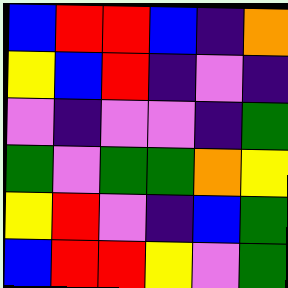[["blue", "red", "red", "blue", "indigo", "orange"], ["yellow", "blue", "red", "indigo", "violet", "indigo"], ["violet", "indigo", "violet", "violet", "indigo", "green"], ["green", "violet", "green", "green", "orange", "yellow"], ["yellow", "red", "violet", "indigo", "blue", "green"], ["blue", "red", "red", "yellow", "violet", "green"]]